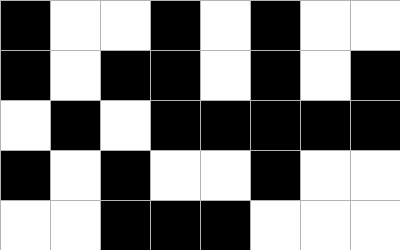[["black", "white", "white", "black", "white", "black", "white", "white"], ["black", "white", "black", "black", "white", "black", "white", "black"], ["white", "black", "white", "black", "black", "black", "black", "black"], ["black", "white", "black", "white", "white", "black", "white", "white"], ["white", "white", "black", "black", "black", "white", "white", "white"]]